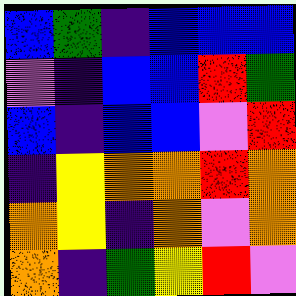[["blue", "green", "indigo", "blue", "blue", "blue"], ["violet", "indigo", "blue", "blue", "red", "green"], ["blue", "indigo", "blue", "blue", "violet", "red"], ["indigo", "yellow", "orange", "orange", "red", "orange"], ["orange", "yellow", "indigo", "orange", "violet", "orange"], ["orange", "indigo", "green", "yellow", "red", "violet"]]